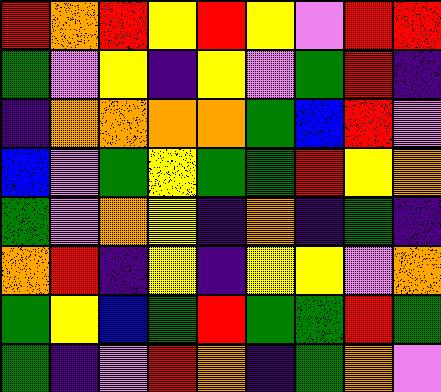[["red", "orange", "red", "yellow", "red", "yellow", "violet", "red", "red"], ["green", "violet", "yellow", "indigo", "yellow", "violet", "green", "red", "indigo"], ["indigo", "orange", "orange", "orange", "orange", "green", "blue", "red", "violet"], ["blue", "violet", "green", "yellow", "green", "green", "red", "yellow", "orange"], ["green", "violet", "orange", "yellow", "indigo", "orange", "indigo", "green", "indigo"], ["orange", "red", "indigo", "yellow", "indigo", "yellow", "yellow", "violet", "orange"], ["green", "yellow", "blue", "green", "red", "green", "green", "red", "green"], ["green", "indigo", "violet", "red", "orange", "indigo", "green", "orange", "violet"]]